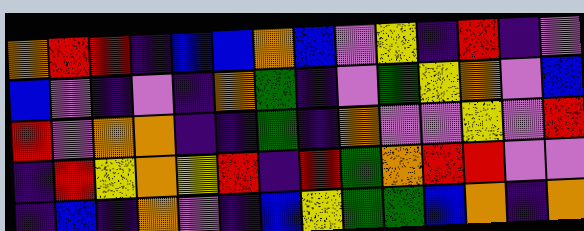[["orange", "red", "red", "indigo", "blue", "blue", "orange", "blue", "violet", "yellow", "indigo", "red", "indigo", "violet"], ["blue", "violet", "indigo", "violet", "indigo", "orange", "green", "indigo", "violet", "green", "yellow", "orange", "violet", "blue"], ["red", "violet", "orange", "orange", "indigo", "indigo", "green", "indigo", "orange", "violet", "violet", "yellow", "violet", "red"], ["indigo", "red", "yellow", "orange", "yellow", "red", "indigo", "red", "green", "orange", "red", "red", "violet", "violet"], ["indigo", "blue", "indigo", "orange", "violet", "indigo", "blue", "yellow", "green", "green", "blue", "orange", "indigo", "orange"]]